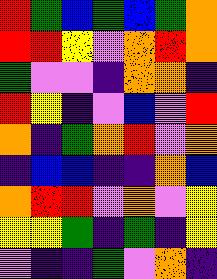[["red", "green", "blue", "green", "blue", "green", "orange"], ["red", "red", "yellow", "violet", "orange", "red", "orange"], ["green", "violet", "violet", "indigo", "orange", "orange", "indigo"], ["red", "yellow", "indigo", "violet", "blue", "violet", "red"], ["orange", "indigo", "green", "orange", "red", "violet", "orange"], ["indigo", "blue", "blue", "indigo", "indigo", "orange", "blue"], ["orange", "red", "red", "violet", "orange", "violet", "yellow"], ["yellow", "yellow", "green", "indigo", "green", "indigo", "yellow"], ["violet", "indigo", "indigo", "green", "violet", "orange", "indigo"]]